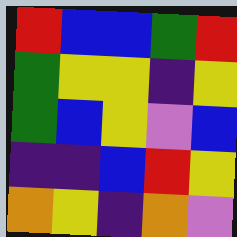[["red", "blue", "blue", "green", "red"], ["green", "yellow", "yellow", "indigo", "yellow"], ["green", "blue", "yellow", "violet", "blue"], ["indigo", "indigo", "blue", "red", "yellow"], ["orange", "yellow", "indigo", "orange", "violet"]]